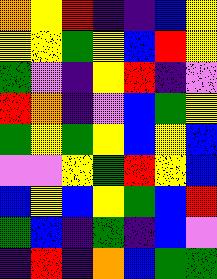[["orange", "yellow", "red", "indigo", "indigo", "blue", "yellow"], ["yellow", "yellow", "green", "yellow", "blue", "red", "yellow"], ["green", "violet", "indigo", "yellow", "red", "indigo", "violet"], ["red", "orange", "indigo", "violet", "blue", "green", "yellow"], ["green", "yellow", "green", "yellow", "blue", "yellow", "blue"], ["violet", "violet", "yellow", "green", "red", "yellow", "blue"], ["blue", "yellow", "blue", "yellow", "green", "blue", "red"], ["green", "blue", "indigo", "green", "indigo", "blue", "violet"], ["indigo", "red", "indigo", "orange", "blue", "green", "green"]]